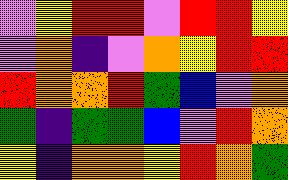[["violet", "yellow", "red", "red", "violet", "red", "red", "yellow"], ["violet", "orange", "indigo", "violet", "orange", "yellow", "red", "red"], ["red", "orange", "orange", "red", "green", "blue", "violet", "orange"], ["green", "indigo", "green", "green", "blue", "violet", "red", "orange"], ["yellow", "indigo", "orange", "orange", "yellow", "red", "orange", "green"]]